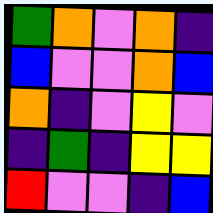[["green", "orange", "violet", "orange", "indigo"], ["blue", "violet", "violet", "orange", "blue"], ["orange", "indigo", "violet", "yellow", "violet"], ["indigo", "green", "indigo", "yellow", "yellow"], ["red", "violet", "violet", "indigo", "blue"]]